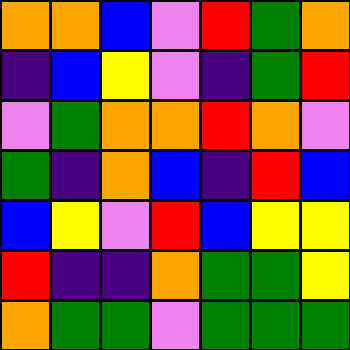[["orange", "orange", "blue", "violet", "red", "green", "orange"], ["indigo", "blue", "yellow", "violet", "indigo", "green", "red"], ["violet", "green", "orange", "orange", "red", "orange", "violet"], ["green", "indigo", "orange", "blue", "indigo", "red", "blue"], ["blue", "yellow", "violet", "red", "blue", "yellow", "yellow"], ["red", "indigo", "indigo", "orange", "green", "green", "yellow"], ["orange", "green", "green", "violet", "green", "green", "green"]]